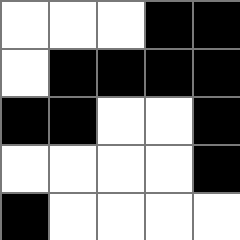[["white", "white", "white", "black", "black"], ["white", "black", "black", "black", "black"], ["black", "black", "white", "white", "black"], ["white", "white", "white", "white", "black"], ["black", "white", "white", "white", "white"]]